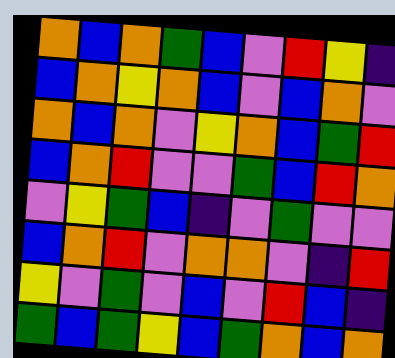[["orange", "blue", "orange", "green", "blue", "violet", "red", "yellow", "indigo"], ["blue", "orange", "yellow", "orange", "blue", "violet", "blue", "orange", "violet"], ["orange", "blue", "orange", "violet", "yellow", "orange", "blue", "green", "red"], ["blue", "orange", "red", "violet", "violet", "green", "blue", "red", "orange"], ["violet", "yellow", "green", "blue", "indigo", "violet", "green", "violet", "violet"], ["blue", "orange", "red", "violet", "orange", "orange", "violet", "indigo", "red"], ["yellow", "violet", "green", "violet", "blue", "violet", "red", "blue", "indigo"], ["green", "blue", "green", "yellow", "blue", "green", "orange", "blue", "orange"]]